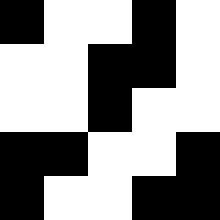[["black", "white", "white", "black", "white"], ["white", "white", "black", "black", "white"], ["white", "white", "black", "white", "white"], ["black", "black", "white", "white", "black"], ["black", "white", "white", "black", "black"]]